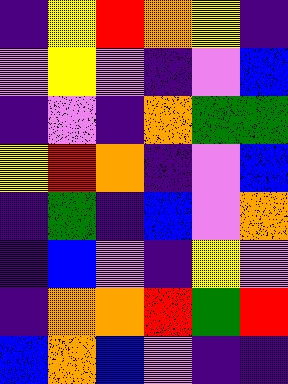[["indigo", "yellow", "red", "orange", "yellow", "indigo"], ["violet", "yellow", "violet", "indigo", "violet", "blue"], ["indigo", "violet", "indigo", "orange", "green", "green"], ["yellow", "red", "orange", "indigo", "violet", "blue"], ["indigo", "green", "indigo", "blue", "violet", "orange"], ["indigo", "blue", "violet", "indigo", "yellow", "violet"], ["indigo", "orange", "orange", "red", "green", "red"], ["blue", "orange", "blue", "violet", "indigo", "indigo"]]